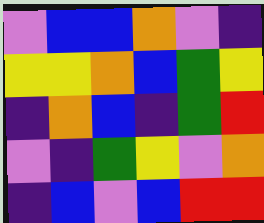[["violet", "blue", "blue", "orange", "violet", "indigo"], ["yellow", "yellow", "orange", "blue", "green", "yellow"], ["indigo", "orange", "blue", "indigo", "green", "red"], ["violet", "indigo", "green", "yellow", "violet", "orange"], ["indigo", "blue", "violet", "blue", "red", "red"]]